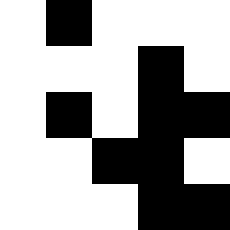[["white", "black", "white", "white", "white"], ["white", "white", "white", "black", "white"], ["white", "black", "white", "black", "black"], ["white", "white", "black", "black", "white"], ["white", "white", "white", "black", "black"]]